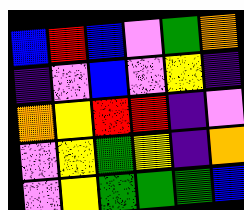[["blue", "red", "blue", "violet", "green", "orange"], ["indigo", "violet", "blue", "violet", "yellow", "indigo"], ["orange", "yellow", "red", "red", "indigo", "violet"], ["violet", "yellow", "green", "yellow", "indigo", "orange"], ["violet", "yellow", "green", "green", "green", "blue"]]